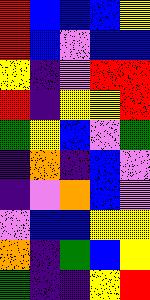[["red", "blue", "blue", "blue", "yellow"], ["red", "blue", "violet", "blue", "blue"], ["yellow", "indigo", "violet", "red", "red"], ["red", "indigo", "yellow", "yellow", "red"], ["green", "yellow", "blue", "violet", "green"], ["indigo", "orange", "indigo", "blue", "violet"], ["indigo", "violet", "orange", "blue", "violet"], ["violet", "blue", "blue", "yellow", "yellow"], ["orange", "indigo", "green", "blue", "yellow"], ["green", "indigo", "indigo", "yellow", "red"]]